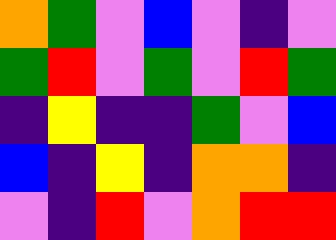[["orange", "green", "violet", "blue", "violet", "indigo", "violet"], ["green", "red", "violet", "green", "violet", "red", "green"], ["indigo", "yellow", "indigo", "indigo", "green", "violet", "blue"], ["blue", "indigo", "yellow", "indigo", "orange", "orange", "indigo"], ["violet", "indigo", "red", "violet", "orange", "red", "red"]]